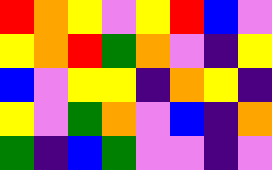[["red", "orange", "yellow", "violet", "yellow", "red", "blue", "violet"], ["yellow", "orange", "red", "green", "orange", "violet", "indigo", "yellow"], ["blue", "violet", "yellow", "yellow", "indigo", "orange", "yellow", "indigo"], ["yellow", "violet", "green", "orange", "violet", "blue", "indigo", "orange"], ["green", "indigo", "blue", "green", "violet", "violet", "indigo", "violet"]]